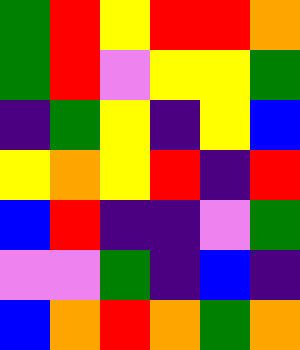[["green", "red", "yellow", "red", "red", "orange"], ["green", "red", "violet", "yellow", "yellow", "green"], ["indigo", "green", "yellow", "indigo", "yellow", "blue"], ["yellow", "orange", "yellow", "red", "indigo", "red"], ["blue", "red", "indigo", "indigo", "violet", "green"], ["violet", "violet", "green", "indigo", "blue", "indigo"], ["blue", "orange", "red", "orange", "green", "orange"]]